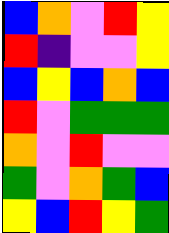[["blue", "orange", "violet", "red", "yellow"], ["red", "indigo", "violet", "violet", "yellow"], ["blue", "yellow", "blue", "orange", "blue"], ["red", "violet", "green", "green", "green"], ["orange", "violet", "red", "violet", "violet"], ["green", "violet", "orange", "green", "blue"], ["yellow", "blue", "red", "yellow", "green"]]